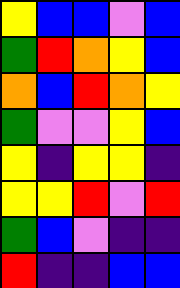[["yellow", "blue", "blue", "violet", "blue"], ["green", "red", "orange", "yellow", "blue"], ["orange", "blue", "red", "orange", "yellow"], ["green", "violet", "violet", "yellow", "blue"], ["yellow", "indigo", "yellow", "yellow", "indigo"], ["yellow", "yellow", "red", "violet", "red"], ["green", "blue", "violet", "indigo", "indigo"], ["red", "indigo", "indigo", "blue", "blue"]]